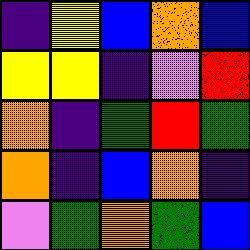[["indigo", "yellow", "blue", "orange", "blue"], ["yellow", "yellow", "indigo", "violet", "red"], ["orange", "indigo", "green", "red", "green"], ["orange", "indigo", "blue", "orange", "indigo"], ["violet", "green", "orange", "green", "blue"]]